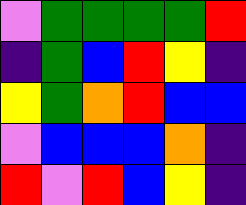[["violet", "green", "green", "green", "green", "red"], ["indigo", "green", "blue", "red", "yellow", "indigo"], ["yellow", "green", "orange", "red", "blue", "blue"], ["violet", "blue", "blue", "blue", "orange", "indigo"], ["red", "violet", "red", "blue", "yellow", "indigo"]]